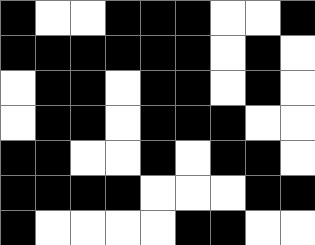[["black", "white", "white", "black", "black", "black", "white", "white", "black"], ["black", "black", "black", "black", "black", "black", "white", "black", "white"], ["white", "black", "black", "white", "black", "black", "white", "black", "white"], ["white", "black", "black", "white", "black", "black", "black", "white", "white"], ["black", "black", "white", "white", "black", "white", "black", "black", "white"], ["black", "black", "black", "black", "white", "white", "white", "black", "black"], ["black", "white", "white", "white", "white", "black", "black", "white", "white"]]